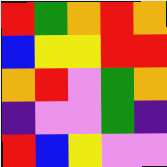[["red", "green", "orange", "red", "orange"], ["blue", "yellow", "yellow", "red", "red"], ["orange", "red", "violet", "green", "orange"], ["indigo", "violet", "violet", "green", "indigo"], ["red", "blue", "yellow", "violet", "violet"]]